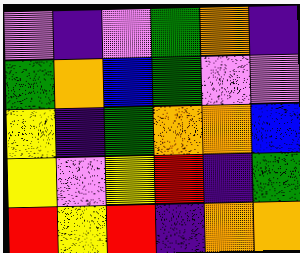[["violet", "indigo", "violet", "green", "orange", "indigo"], ["green", "orange", "blue", "green", "violet", "violet"], ["yellow", "indigo", "green", "orange", "orange", "blue"], ["yellow", "violet", "yellow", "red", "indigo", "green"], ["red", "yellow", "red", "indigo", "orange", "orange"]]